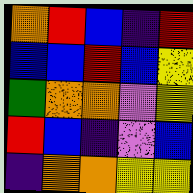[["orange", "red", "blue", "indigo", "red"], ["blue", "blue", "red", "blue", "yellow"], ["green", "orange", "orange", "violet", "yellow"], ["red", "blue", "indigo", "violet", "blue"], ["indigo", "orange", "orange", "yellow", "yellow"]]